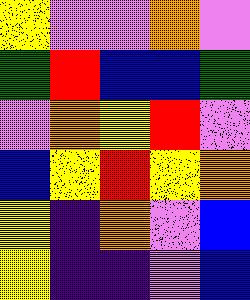[["yellow", "violet", "violet", "orange", "violet"], ["green", "red", "blue", "blue", "green"], ["violet", "orange", "yellow", "red", "violet"], ["blue", "yellow", "red", "yellow", "orange"], ["yellow", "indigo", "orange", "violet", "blue"], ["yellow", "indigo", "indigo", "violet", "blue"]]